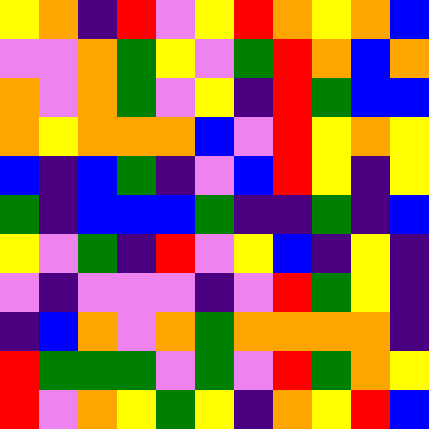[["yellow", "orange", "indigo", "red", "violet", "yellow", "red", "orange", "yellow", "orange", "blue"], ["violet", "violet", "orange", "green", "yellow", "violet", "green", "red", "orange", "blue", "orange"], ["orange", "violet", "orange", "green", "violet", "yellow", "indigo", "red", "green", "blue", "blue"], ["orange", "yellow", "orange", "orange", "orange", "blue", "violet", "red", "yellow", "orange", "yellow"], ["blue", "indigo", "blue", "green", "indigo", "violet", "blue", "red", "yellow", "indigo", "yellow"], ["green", "indigo", "blue", "blue", "blue", "green", "indigo", "indigo", "green", "indigo", "blue"], ["yellow", "violet", "green", "indigo", "red", "violet", "yellow", "blue", "indigo", "yellow", "indigo"], ["violet", "indigo", "violet", "violet", "violet", "indigo", "violet", "red", "green", "yellow", "indigo"], ["indigo", "blue", "orange", "violet", "orange", "green", "orange", "orange", "orange", "orange", "indigo"], ["red", "green", "green", "green", "violet", "green", "violet", "red", "green", "orange", "yellow"], ["red", "violet", "orange", "yellow", "green", "yellow", "indigo", "orange", "yellow", "red", "blue"]]